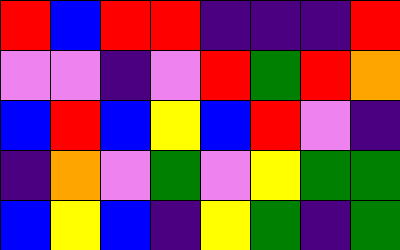[["red", "blue", "red", "red", "indigo", "indigo", "indigo", "red"], ["violet", "violet", "indigo", "violet", "red", "green", "red", "orange"], ["blue", "red", "blue", "yellow", "blue", "red", "violet", "indigo"], ["indigo", "orange", "violet", "green", "violet", "yellow", "green", "green"], ["blue", "yellow", "blue", "indigo", "yellow", "green", "indigo", "green"]]